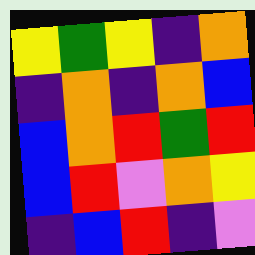[["yellow", "green", "yellow", "indigo", "orange"], ["indigo", "orange", "indigo", "orange", "blue"], ["blue", "orange", "red", "green", "red"], ["blue", "red", "violet", "orange", "yellow"], ["indigo", "blue", "red", "indigo", "violet"]]